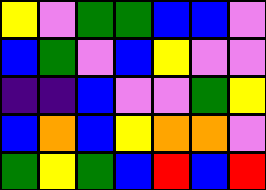[["yellow", "violet", "green", "green", "blue", "blue", "violet"], ["blue", "green", "violet", "blue", "yellow", "violet", "violet"], ["indigo", "indigo", "blue", "violet", "violet", "green", "yellow"], ["blue", "orange", "blue", "yellow", "orange", "orange", "violet"], ["green", "yellow", "green", "blue", "red", "blue", "red"]]